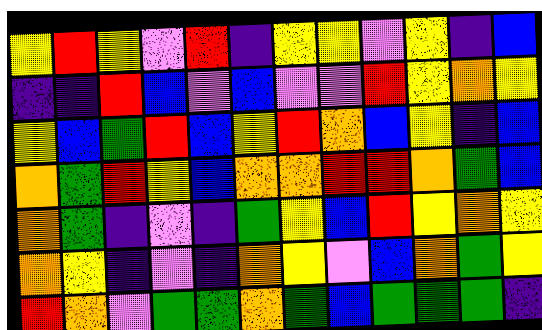[["yellow", "red", "yellow", "violet", "red", "indigo", "yellow", "yellow", "violet", "yellow", "indigo", "blue"], ["indigo", "indigo", "red", "blue", "violet", "blue", "violet", "violet", "red", "yellow", "orange", "yellow"], ["yellow", "blue", "green", "red", "blue", "yellow", "red", "orange", "blue", "yellow", "indigo", "blue"], ["orange", "green", "red", "yellow", "blue", "orange", "orange", "red", "red", "orange", "green", "blue"], ["orange", "green", "indigo", "violet", "indigo", "green", "yellow", "blue", "red", "yellow", "orange", "yellow"], ["orange", "yellow", "indigo", "violet", "indigo", "orange", "yellow", "violet", "blue", "orange", "green", "yellow"], ["red", "orange", "violet", "green", "green", "orange", "green", "blue", "green", "green", "green", "indigo"]]